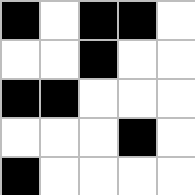[["black", "white", "black", "black", "white"], ["white", "white", "black", "white", "white"], ["black", "black", "white", "white", "white"], ["white", "white", "white", "black", "white"], ["black", "white", "white", "white", "white"]]